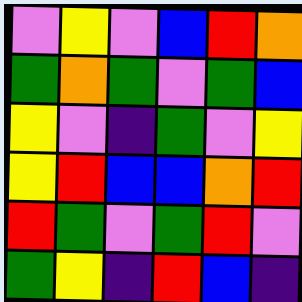[["violet", "yellow", "violet", "blue", "red", "orange"], ["green", "orange", "green", "violet", "green", "blue"], ["yellow", "violet", "indigo", "green", "violet", "yellow"], ["yellow", "red", "blue", "blue", "orange", "red"], ["red", "green", "violet", "green", "red", "violet"], ["green", "yellow", "indigo", "red", "blue", "indigo"]]